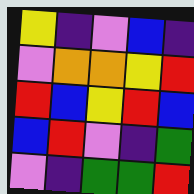[["yellow", "indigo", "violet", "blue", "indigo"], ["violet", "orange", "orange", "yellow", "red"], ["red", "blue", "yellow", "red", "blue"], ["blue", "red", "violet", "indigo", "green"], ["violet", "indigo", "green", "green", "red"]]